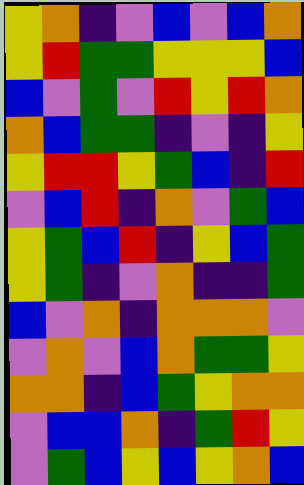[["yellow", "orange", "indigo", "violet", "blue", "violet", "blue", "orange"], ["yellow", "red", "green", "green", "yellow", "yellow", "yellow", "blue"], ["blue", "violet", "green", "violet", "red", "yellow", "red", "orange"], ["orange", "blue", "green", "green", "indigo", "violet", "indigo", "yellow"], ["yellow", "red", "red", "yellow", "green", "blue", "indigo", "red"], ["violet", "blue", "red", "indigo", "orange", "violet", "green", "blue"], ["yellow", "green", "blue", "red", "indigo", "yellow", "blue", "green"], ["yellow", "green", "indigo", "violet", "orange", "indigo", "indigo", "green"], ["blue", "violet", "orange", "indigo", "orange", "orange", "orange", "violet"], ["violet", "orange", "violet", "blue", "orange", "green", "green", "yellow"], ["orange", "orange", "indigo", "blue", "green", "yellow", "orange", "orange"], ["violet", "blue", "blue", "orange", "indigo", "green", "red", "yellow"], ["violet", "green", "blue", "yellow", "blue", "yellow", "orange", "blue"]]